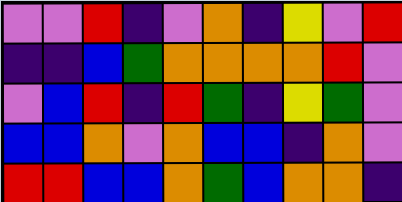[["violet", "violet", "red", "indigo", "violet", "orange", "indigo", "yellow", "violet", "red"], ["indigo", "indigo", "blue", "green", "orange", "orange", "orange", "orange", "red", "violet"], ["violet", "blue", "red", "indigo", "red", "green", "indigo", "yellow", "green", "violet"], ["blue", "blue", "orange", "violet", "orange", "blue", "blue", "indigo", "orange", "violet"], ["red", "red", "blue", "blue", "orange", "green", "blue", "orange", "orange", "indigo"]]